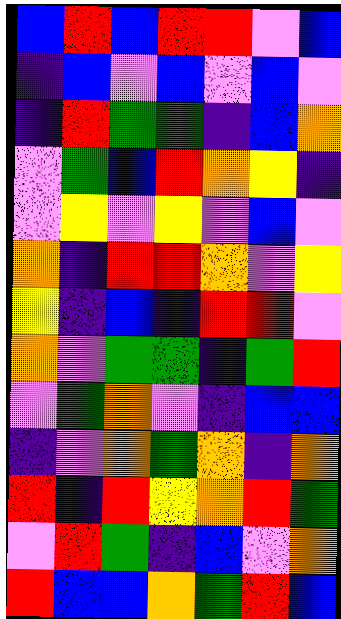[["blue", "red", "blue", "red", "red", "violet", "blue"], ["indigo", "blue", "violet", "blue", "violet", "blue", "violet"], ["indigo", "red", "green", "green", "indigo", "blue", "orange"], ["violet", "green", "blue", "red", "orange", "yellow", "indigo"], ["violet", "yellow", "violet", "yellow", "violet", "blue", "violet"], ["orange", "indigo", "red", "red", "orange", "violet", "yellow"], ["yellow", "indigo", "blue", "indigo", "red", "red", "violet"], ["orange", "violet", "green", "green", "indigo", "green", "red"], ["violet", "green", "orange", "violet", "indigo", "blue", "blue"], ["indigo", "violet", "orange", "green", "orange", "indigo", "orange"], ["red", "indigo", "red", "yellow", "orange", "red", "green"], ["violet", "red", "green", "indigo", "blue", "violet", "orange"], ["red", "blue", "blue", "orange", "green", "red", "blue"]]